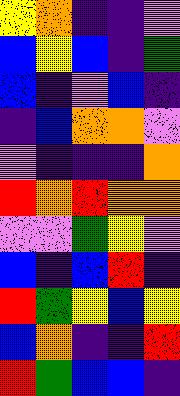[["yellow", "orange", "indigo", "indigo", "violet"], ["blue", "yellow", "blue", "indigo", "green"], ["blue", "indigo", "violet", "blue", "indigo"], ["indigo", "blue", "orange", "orange", "violet"], ["violet", "indigo", "indigo", "indigo", "orange"], ["red", "orange", "red", "orange", "orange"], ["violet", "violet", "green", "yellow", "violet"], ["blue", "indigo", "blue", "red", "indigo"], ["red", "green", "yellow", "blue", "yellow"], ["blue", "orange", "indigo", "indigo", "red"], ["red", "green", "blue", "blue", "indigo"]]